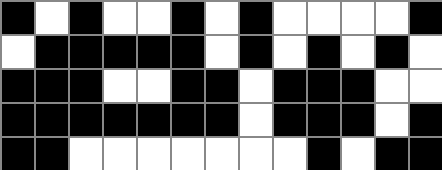[["black", "white", "black", "white", "white", "black", "white", "black", "white", "white", "white", "white", "black"], ["white", "black", "black", "black", "black", "black", "white", "black", "white", "black", "white", "black", "white"], ["black", "black", "black", "white", "white", "black", "black", "white", "black", "black", "black", "white", "white"], ["black", "black", "black", "black", "black", "black", "black", "white", "black", "black", "black", "white", "black"], ["black", "black", "white", "white", "white", "white", "white", "white", "white", "black", "white", "black", "black"]]